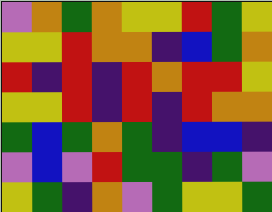[["violet", "orange", "green", "orange", "yellow", "yellow", "red", "green", "yellow"], ["yellow", "yellow", "red", "orange", "orange", "indigo", "blue", "green", "orange"], ["red", "indigo", "red", "indigo", "red", "orange", "red", "red", "yellow"], ["yellow", "yellow", "red", "indigo", "red", "indigo", "red", "orange", "orange"], ["green", "blue", "green", "orange", "green", "indigo", "blue", "blue", "indigo"], ["violet", "blue", "violet", "red", "green", "green", "indigo", "green", "violet"], ["yellow", "green", "indigo", "orange", "violet", "green", "yellow", "yellow", "green"]]